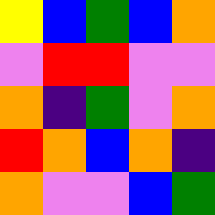[["yellow", "blue", "green", "blue", "orange"], ["violet", "red", "red", "violet", "violet"], ["orange", "indigo", "green", "violet", "orange"], ["red", "orange", "blue", "orange", "indigo"], ["orange", "violet", "violet", "blue", "green"]]